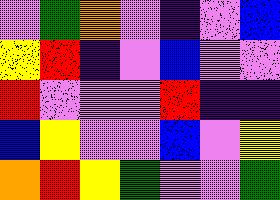[["violet", "green", "orange", "violet", "indigo", "violet", "blue"], ["yellow", "red", "indigo", "violet", "blue", "violet", "violet"], ["red", "violet", "violet", "violet", "red", "indigo", "indigo"], ["blue", "yellow", "violet", "violet", "blue", "violet", "yellow"], ["orange", "red", "yellow", "green", "violet", "violet", "green"]]